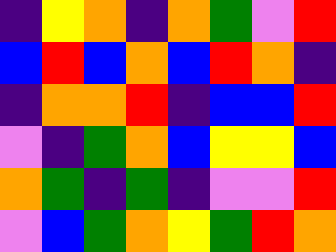[["indigo", "yellow", "orange", "indigo", "orange", "green", "violet", "red"], ["blue", "red", "blue", "orange", "blue", "red", "orange", "indigo"], ["indigo", "orange", "orange", "red", "indigo", "blue", "blue", "red"], ["violet", "indigo", "green", "orange", "blue", "yellow", "yellow", "blue"], ["orange", "green", "indigo", "green", "indigo", "violet", "violet", "red"], ["violet", "blue", "green", "orange", "yellow", "green", "red", "orange"]]